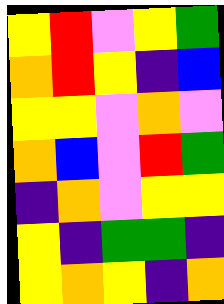[["yellow", "red", "violet", "yellow", "green"], ["orange", "red", "yellow", "indigo", "blue"], ["yellow", "yellow", "violet", "orange", "violet"], ["orange", "blue", "violet", "red", "green"], ["indigo", "orange", "violet", "yellow", "yellow"], ["yellow", "indigo", "green", "green", "indigo"], ["yellow", "orange", "yellow", "indigo", "orange"]]